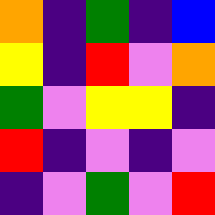[["orange", "indigo", "green", "indigo", "blue"], ["yellow", "indigo", "red", "violet", "orange"], ["green", "violet", "yellow", "yellow", "indigo"], ["red", "indigo", "violet", "indigo", "violet"], ["indigo", "violet", "green", "violet", "red"]]